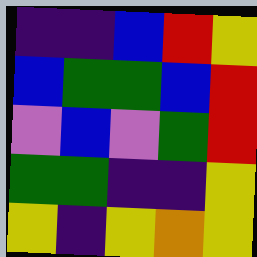[["indigo", "indigo", "blue", "red", "yellow"], ["blue", "green", "green", "blue", "red"], ["violet", "blue", "violet", "green", "red"], ["green", "green", "indigo", "indigo", "yellow"], ["yellow", "indigo", "yellow", "orange", "yellow"]]